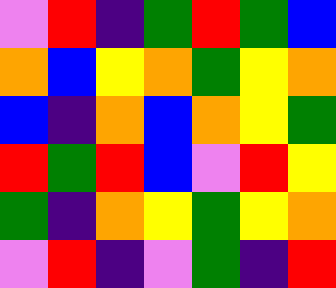[["violet", "red", "indigo", "green", "red", "green", "blue"], ["orange", "blue", "yellow", "orange", "green", "yellow", "orange"], ["blue", "indigo", "orange", "blue", "orange", "yellow", "green"], ["red", "green", "red", "blue", "violet", "red", "yellow"], ["green", "indigo", "orange", "yellow", "green", "yellow", "orange"], ["violet", "red", "indigo", "violet", "green", "indigo", "red"]]